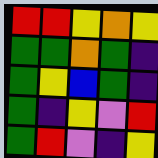[["red", "red", "yellow", "orange", "yellow"], ["green", "green", "orange", "green", "indigo"], ["green", "yellow", "blue", "green", "indigo"], ["green", "indigo", "yellow", "violet", "red"], ["green", "red", "violet", "indigo", "yellow"]]